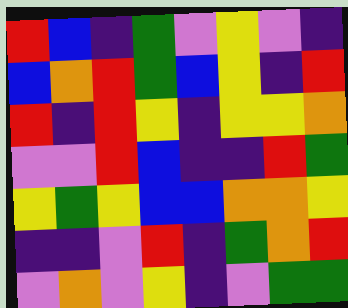[["red", "blue", "indigo", "green", "violet", "yellow", "violet", "indigo"], ["blue", "orange", "red", "green", "blue", "yellow", "indigo", "red"], ["red", "indigo", "red", "yellow", "indigo", "yellow", "yellow", "orange"], ["violet", "violet", "red", "blue", "indigo", "indigo", "red", "green"], ["yellow", "green", "yellow", "blue", "blue", "orange", "orange", "yellow"], ["indigo", "indigo", "violet", "red", "indigo", "green", "orange", "red"], ["violet", "orange", "violet", "yellow", "indigo", "violet", "green", "green"]]